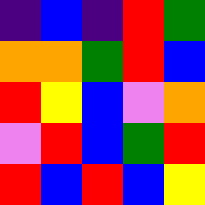[["indigo", "blue", "indigo", "red", "green"], ["orange", "orange", "green", "red", "blue"], ["red", "yellow", "blue", "violet", "orange"], ["violet", "red", "blue", "green", "red"], ["red", "blue", "red", "blue", "yellow"]]